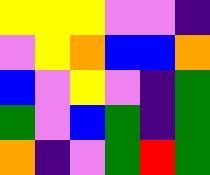[["yellow", "yellow", "yellow", "violet", "violet", "indigo"], ["violet", "yellow", "orange", "blue", "blue", "orange"], ["blue", "violet", "yellow", "violet", "indigo", "green"], ["green", "violet", "blue", "green", "indigo", "green"], ["orange", "indigo", "violet", "green", "red", "green"]]